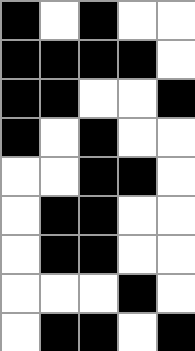[["black", "white", "black", "white", "white"], ["black", "black", "black", "black", "white"], ["black", "black", "white", "white", "black"], ["black", "white", "black", "white", "white"], ["white", "white", "black", "black", "white"], ["white", "black", "black", "white", "white"], ["white", "black", "black", "white", "white"], ["white", "white", "white", "black", "white"], ["white", "black", "black", "white", "black"]]